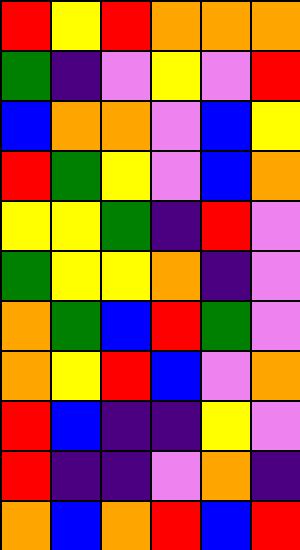[["red", "yellow", "red", "orange", "orange", "orange"], ["green", "indigo", "violet", "yellow", "violet", "red"], ["blue", "orange", "orange", "violet", "blue", "yellow"], ["red", "green", "yellow", "violet", "blue", "orange"], ["yellow", "yellow", "green", "indigo", "red", "violet"], ["green", "yellow", "yellow", "orange", "indigo", "violet"], ["orange", "green", "blue", "red", "green", "violet"], ["orange", "yellow", "red", "blue", "violet", "orange"], ["red", "blue", "indigo", "indigo", "yellow", "violet"], ["red", "indigo", "indigo", "violet", "orange", "indigo"], ["orange", "blue", "orange", "red", "blue", "red"]]